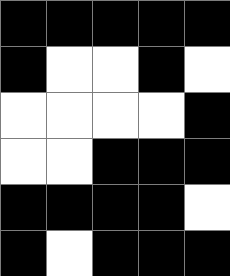[["black", "black", "black", "black", "black"], ["black", "white", "white", "black", "white"], ["white", "white", "white", "white", "black"], ["white", "white", "black", "black", "black"], ["black", "black", "black", "black", "white"], ["black", "white", "black", "black", "black"]]